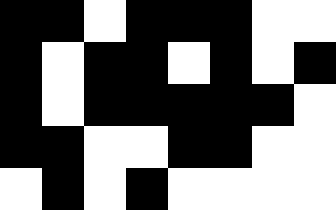[["black", "black", "white", "black", "black", "black", "white", "white"], ["black", "white", "black", "black", "white", "black", "white", "black"], ["black", "white", "black", "black", "black", "black", "black", "white"], ["black", "black", "white", "white", "black", "black", "white", "white"], ["white", "black", "white", "black", "white", "white", "white", "white"]]